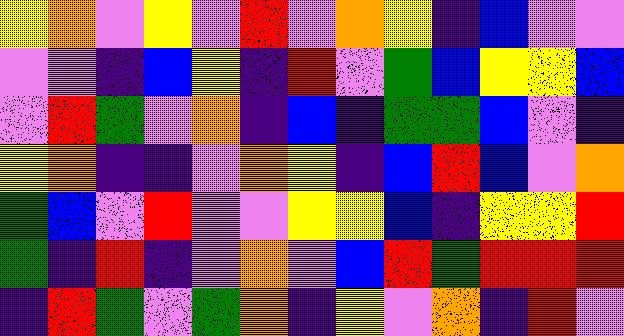[["yellow", "orange", "violet", "yellow", "violet", "red", "violet", "orange", "yellow", "indigo", "blue", "violet", "violet"], ["violet", "violet", "indigo", "blue", "yellow", "indigo", "red", "violet", "green", "blue", "yellow", "yellow", "blue"], ["violet", "red", "green", "violet", "orange", "indigo", "blue", "indigo", "green", "green", "blue", "violet", "indigo"], ["yellow", "orange", "indigo", "indigo", "violet", "orange", "yellow", "indigo", "blue", "red", "blue", "violet", "orange"], ["green", "blue", "violet", "red", "violet", "violet", "yellow", "yellow", "blue", "indigo", "yellow", "yellow", "red"], ["green", "indigo", "red", "indigo", "violet", "orange", "violet", "blue", "red", "green", "red", "red", "red"], ["indigo", "red", "green", "violet", "green", "orange", "indigo", "yellow", "violet", "orange", "indigo", "red", "violet"]]